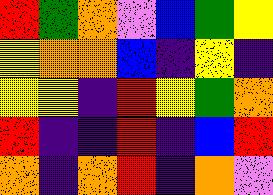[["red", "green", "orange", "violet", "blue", "green", "yellow"], ["yellow", "orange", "orange", "blue", "indigo", "yellow", "indigo"], ["yellow", "yellow", "indigo", "red", "yellow", "green", "orange"], ["red", "indigo", "indigo", "red", "indigo", "blue", "red"], ["orange", "indigo", "orange", "red", "indigo", "orange", "violet"]]